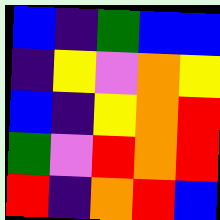[["blue", "indigo", "green", "blue", "blue"], ["indigo", "yellow", "violet", "orange", "yellow"], ["blue", "indigo", "yellow", "orange", "red"], ["green", "violet", "red", "orange", "red"], ["red", "indigo", "orange", "red", "blue"]]